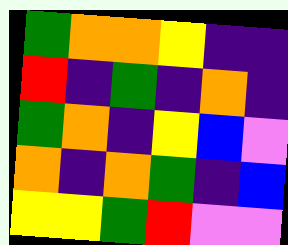[["green", "orange", "orange", "yellow", "indigo", "indigo"], ["red", "indigo", "green", "indigo", "orange", "indigo"], ["green", "orange", "indigo", "yellow", "blue", "violet"], ["orange", "indigo", "orange", "green", "indigo", "blue"], ["yellow", "yellow", "green", "red", "violet", "violet"]]